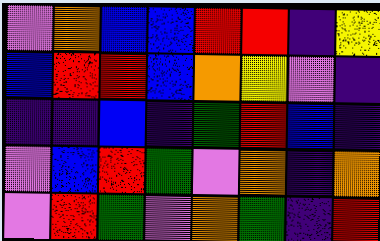[["violet", "orange", "blue", "blue", "red", "red", "indigo", "yellow"], ["blue", "red", "red", "blue", "orange", "yellow", "violet", "indigo"], ["indigo", "indigo", "blue", "indigo", "green", "red", "blue", "indigo"], ["violet", "blue", "red", "green", "violet", "orange", "indigo", "orange"], ["violet", "red", "green", "violet", "orange", "green", "indigo", "red"]]